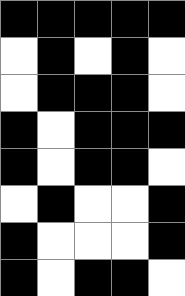[["black", "black", "black", "black", "black"], ["white", "black", "white", "black", "white"], ["white", "black", "black", "black", "white"], ["black", "white", "black", "black", "black"], ["black", "white", "black", "black", "white"], ["white", "black", "white", "white", "black"], ["black", "white", "white", "white", "black"], ["black", "white", "black", "black", "white"]]